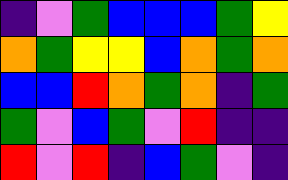[["indigo", "violet", "green", "blue", "blue", "blue", "green", "yellow"], ["orange", "green", "yellow", "yellow", "blue", "orange", "green", "orange"], ["blue", "blue", "red", "orange", "green", "orange", "indigo", "green"], ["green", "violet", "blue", "green", "violet", "red", "indigo", "indigo"], ["red", "violet", "red", "indigo", "blue", "green", "violet", "indigo"]]